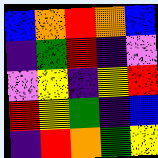[["blue", "orange", "red", "orange", "blue"], ["indigo", "green", "red", "indigo", "violet"], ["violet", "yellow", "indigo", "yellow", "red"], ["red", "yellow", "green", "indigo", "blue"], ["indigo", "red", "orange", "green", "yellow"]]